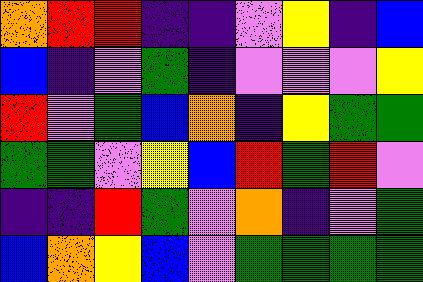[["orange", "red", "red", "indigo", "indigo", "violet", "yellow", "indigo", "blue"], ["blue", "indigo", "violet", "green", "indigo", "violet", "violet", "violet", "yellow"], ["red", "violet", "green", "blue", "orange", "indigo", "yellow", "green", "green"], ["green", "green", "violet", "yellow", "blue", "red", "green", "red", "violet"], ["indigo", "indigo", "red", "green", "violet", "orange", "indigo", "violet", "green"], ["blue", "orange", "yellow", "blue", "violet", "green", "green", "green", "green"]]